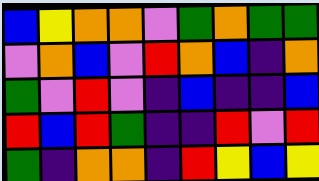[["blue", "yellow", "orange", "orange", "violet", "green", "orange", "green", "green"], ["violet", "orange", "blue", "violet", "red", "orange", "blue", "indigo", "orange"], ["green", "violet", "red", "violet", "indigo", "blue", "indigo", "indigo", "blue"], ["red", "blue", "red", "green", "indigo", "indigo", "red", "violet", "red"], ["green", "indigo", "orange", "orange", "indigo", "red", "yellow", "blue", "yellow"]]